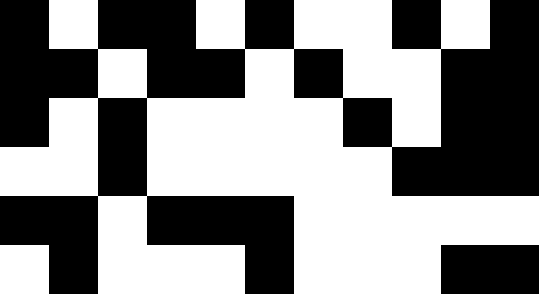[["black", "white", "black", "black", "white", "black", "white", "white", "black", "white", "black"], ["black", "black", "white", "black", "black", "white", "black", "white", "white", "black", "black"], ["black", "white", "black", "white", "white", "white", "white", "black", "white", "black", "black"], ["white", "white", "black", "white", "white", "white", "white", "white", "black", "black", "black"], ["black", "black", "white", "black", "black", "black", "white", "white", "white", "white", "white"], ["white", "black", "white", "white", "white", "black", "white", "white", "white", "black", "black"]]